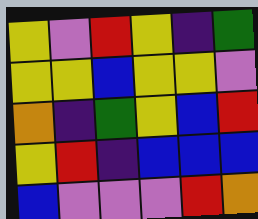[["yellow", "violet", "red", "yellow", "indigo", "green"], ["yellow", "yellow", "blue", "yellow", "yellow", "violet"], ["orange", "indigo", "green", "yellow", "blue", "red"], ["yellow", "red", "indigo", "blue", "blue", "blue"], ["blue", "violet", "violet", "violet", "red", "orange"]]